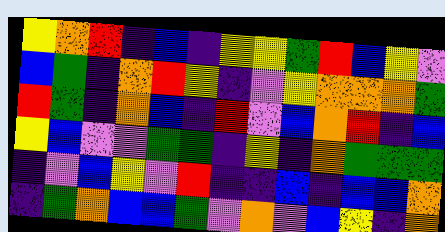[["yellow", "orange", "red", "indigo", "blue", "indigo", "yellow", "yellow", "green", "red", "blue", "yellow", "violet"], ["blue", "green", "indigo", "orange", "red", "yellow", "indigo", "violet", "yellow", "orange", "orange", "orange", "green"], ["red", "green", "indigo", "orange", "blue", "indigo", "red", "violet", "blue", "orange", "red", "indigo", "blue"], ["yellow", "blue", "violet", "violet", "green", "green", "indigo", "yellow", "indigo", "orange", "green", "green", "green"], ["indigo", "violet", "blue", "yellow", "violet", "red", "indigo", "indigo", "blue", "indigo", "blue", "blue", "orange"], ["indigo", "green", "orange", "blue", "blue", "green", "violet", "orange", "violet", "blue", "yellow", "indigo", "orange"]]